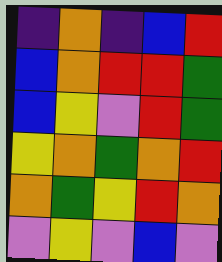[["indigo", "orange", "indigo", "blue", "red"], ["blue", "orange", "red", "red", "green"], ["blue", "yellow", "violet", "red", "green"], ["yellow", "orange", "green", "orange", "red"], ["orange", "green", "yellow", "red", "orange"], ["violet", "yellow", "violet", "blue", "violet"]]